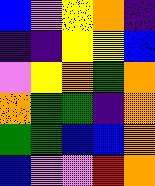[["blue", "violet", "yellow", "orange", "indigo"], ["indigo", "indigo", "yellow", "yellow", "blue"], ["violet", "yellow", "orange", "green", "orange"], ["orange", "green", "green", "indigo", "orange"], ["green", "green", "blue", "blue", "orange"], ["blue", "violet", "violet", "red", "orange"]]